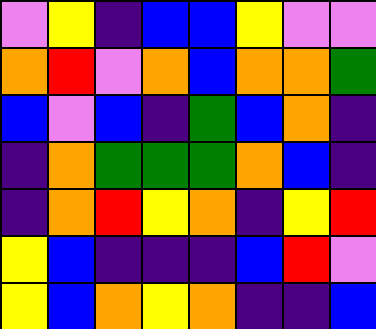[["violet", "yellow", "indigo", "blue", "blue", "yellow", "violet", "violet"], ["orange", "red", "violet", "orange", "blue", "orange", "orange", "green"], ["blue", "violet", "blue", "indigo", "green", "blue", "orange", "indigo"], ["indigo", "orange", "green", "green", "green", "orange", "blue", "indigo"], ["indigo", "orange", "red", "yellow", "orange", "indigo", "yellow", "red"], ["yellow", "blue", "indigo", "indigo", "indigo", "blue", "red", "violet"], ["yellow", "blue", "orange", "yellow", "orange", "indigo", "indigo", "blue"]]